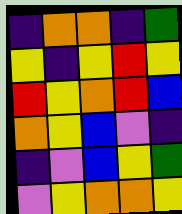[["indigo", "orange", "orange", "indigo", "green"], ["yellow", "indigo", "yellow", "red", "yellow"], ["red", "yellow", "orange", "red", "blue"], ["orange", "yellow", "blue", "violet", "indigo"], ["indigo", "violet", "blue", "yellow", "green"], ["violet", "yellow", "orange", "orange", "yellow"]]